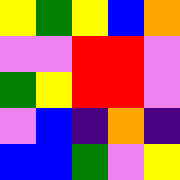[["yellow", "green", "yellow", "blue", "orange"], ["violet", "violet", "red", "red", "violet"], ["green", "yellow", "red", "red", "violet"], ["violet", "blue", "indigo", "orange", "indigo"], ["blue", "blue", "green", "violet", "yellow"]]